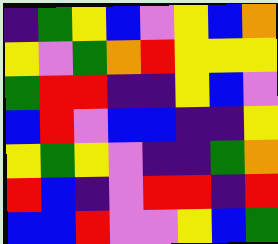[["indigo", "green", "yellow", "blue", "violet", "yellow", "blue", "orange"], ["yellow", "violet", "green", "orange", "red", "yellow", "yellow", "yellow"], ["green", "red", "red", "indigo", "indigo", "yellow", "blue", "violet"], ["blue", "red", "violet", "blue", "blue", "indigo", "indigo", "yellow"], ["yellow", "green", "yellow", "violet", "indigo", "indigo", "green", "orange"], ["red", "blue", "indigo", "violet", "red", "red", "indigo", "red"], ["blue", "blue", "red", "violet", "violet", "yellow", "blue", "green"]]